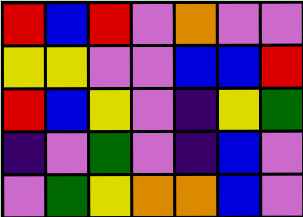[["red", "blue", "red", "violet", "orange", "violet", "violet"], ["yellow", "yellow", "violet", "violet", "blue", "blue", "red"], ["red", "blue", "yellow", "violet", "indigo", "yellow", "green"], ["indigo", "violet", "green", "violet", "indigo", "blue", "violet"], ["violet", "green", "yellow", "orange", "orange", "blue", "violet"]]